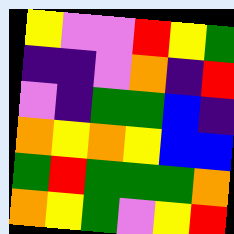[["yellow", "violet", "violet", "red", "yellow", "green"], ["indigo", "indigo", "violet", "orange", "indigo", "red"], ["violet", "indigo", "green", "green", "blue", "indigo"], ["orange", "yellow", "orange", "yellow", "blue", "blue"], ["green", "red", "green", "green", "green", "orange"], ["orange", "yellow", "green", "violet", "yellow", "red"]]